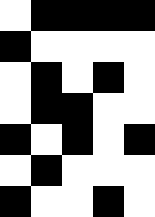[["white", "black", "black", "black", "black"], ["black", "white", "white", "white", "white"], ["white", "black", "white", "black", "white"], ["white", "black", "black", "white", "white"], ["black", "white", "black", "white", "black"], ["white", "black", "white", "white", "white"], ["black", "white", "white", "black", "white"]]